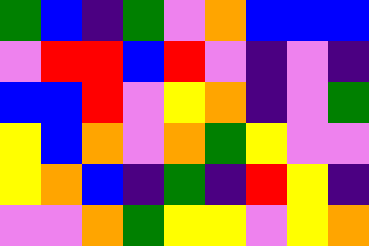[["green", "blue", "indigo", "green", "violet", "orange", "blue", "blue", "blue"], ["violet", "red", "red", "blue", "red", "violet", "indigo", "violet", "indigo"], ["blue", "blue", "red", "violet", "yellow", "orange", "indigo", "violet", "green"], ["yellow", "blue", "orange", "violet", "orange", "green", "yellow", "violet", "violet"], ["yellow", "orange", "blue", "indigo", "green", "indigo", "red", "yellow", "indigo"], ["violet", "violet", "orange", "green", "yellow", "yellow", "violet", "yellow", "orange"]]